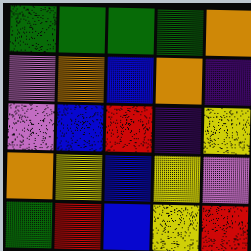[["green", "green", "green", "green", "orange"], ["violet", "orange", "blue", "orange", "indigo"], ["violet", "blue", "red", "indigo", "yellow"], ["orange", "yellow", "blue", "yellow", "violet"], ["green", "red", "blue", "yellow", "red"]]